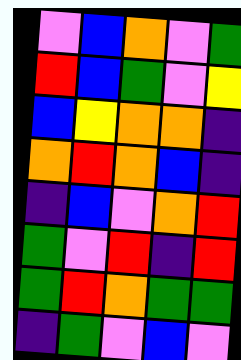[["violet", "blue", "orange", "violet", "green"], ["red", "blue", "green", "violet", "yellow"], ["blue", "yellow", "orange", "orange", "indigo"], ["orange", "red", "orange", "blue", "indigo"], ["indigo", "blue", "violet", "orange", "red"], ["green", "violet", "red", "indigo", "red"], ["green", "red", "orange", "green", "green"], ["indigo", "green", "violet", "blue", "violet"]]